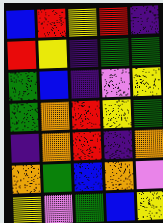[["blue", "red", "yellow", "red", "indigo"], ["red", "yellow", "indigo", "green", "green"], ["green", "blue", "indigo", "violet", "yellow"], ["green", "orange", "red", "yellow", "green"], ["indigo", "orange", "red", "indigo", "orange"], ["orange", "green", "blue", "orange", "violet"], ["yellow", "violet", "green", "blue", "yellow"]]